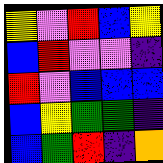[["yellow", "violet", "red", "blue", "yellow"], ["blue", "red", "violet", "violet", "indigo"], ["red", "violet", "blue", "blue", "blue"], ["blue", "yellow", "green", "green", "indigo"], ["blue", "green", "red", "indigo", "orange"]]